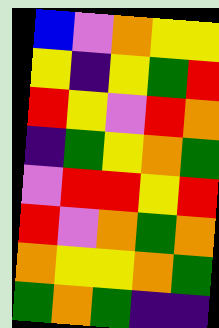[["blue", "violet", "orange", "yellow", "yellow"], ["yellow", "indigo", "yellow", "green", "red"], ["red", "yellow", "violet", "red", "orange"], ["indigo", "green", "yellow", "orange", "green"], ["violet", "red", "red", "yellow", "red"], ["red", "violet", "orange", "green", "orange"], ["orange", "yellow", "yellow", "orange", "green"], ["green", "orange", "green", "indigo", "indigo"]]